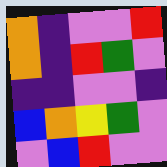[["orange", "indigo", "violet", "violet", "red"], ["orange", "indigo", "red", "green", "violet"], ["indigo", "indigo", "violet", "violet", "indigo"], ["blue", "orange", "yellow", "green", "violet"], ["violet", "blue", "red", "violet", "violet"]]